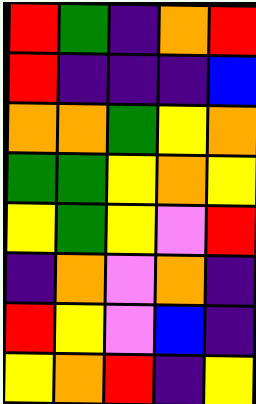[["red", "green", "indigo", "orange", "red"], ["red", "indigo", "indigo", "indigo", "blue"], ["orange", "orange", "green", "yellow", "orange"], ["green", "green", "yellow", "orange", "yellow"], ["yellow", "green", "yellow", "violet", "red"], ["indigo", "orange", "violet", "orange", "indigo"], ["red", "yellow", "violet", "blue", "indigo"], ["yellow", "orange", "red", "indigo", "yellow"]]